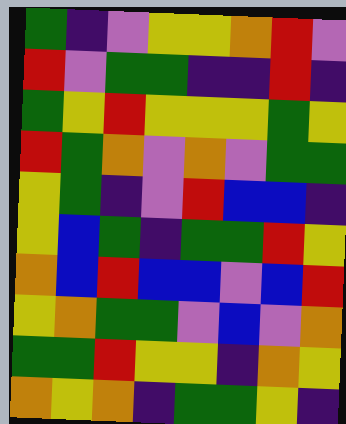[["green", "indigo", "violet", "yellow", "yellow", "orange", "red", "violet"], ["red", "violet", "green", "green", "indigo", "indigo", "red", "indigo"], ["green", "yellow", "red", "yellow", "yellow", "yellow", "green", "yellow"], ["red", "green", "orange", "violet", "orange", "violet", "green", "green"], ["yellow", "green", "indigo", "violet", "red", "blue", "blue", "indigo"], ["yellow", "blue", "green", "indigo", "green", "green", "red", "yellow"], ["orange", "blue", "red", "blue", "blue", "violet", "blue", "red"], ["yellow", "orange", "green", "green", "violet", "blue", "violet", "orange"], ["green", "green", "red", "yellow", "yellow", "indigo", "orange", "yellow"], ["orange", "yellow", "orange", "indigo", "green", "green", "yellow", "indigo"]]